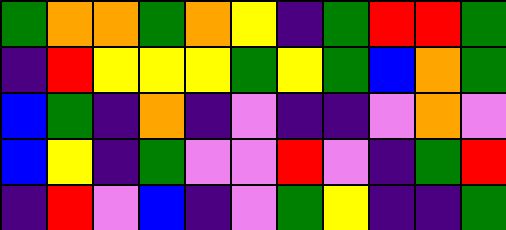[["green", "orange", "orange", "green", "orange", "yellow", "indigo", "green", "red", "red", "green"], ["indigo", "red", "yellow", "yellow", "yellow", "green", "yellow", "green", "blue", "orange", "green"], ["blue", "green", "indigo", "orange", "indigo", "violet", "indigo", "indigo", "violet", "orange", "violet"], ["blue", "yellow", "indigo", "green", "violet", "violet", "red", "violet", "indigo", "green", "red"], ["indigo", "red", "violet", "blue", "indigo", "violet", "green", "yellow", "indigo", "indigo", "green"]]